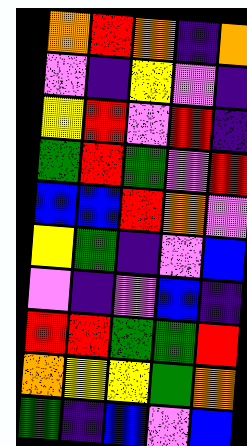[["orange", "red", "orange", "indigo", "orange"], ["violet", "indigo", "yellow", "violet", "indigo"], ["yellow", "red", "violet", "red", "indigo"], ["green", "red", "green", "violet", "red"], ["blue", "blue", "red", "orange", "violet"], ["yellow", "green", "indigo", "violet", "blue"], ["violet", "indigo", "violet", "blue", "indigo"], ["red", "red", "green", "green", "red"], ["orange", "yellow", "yellow", "green", "orange"], ["green", "indigo", "blue", "violet", "blue"]]